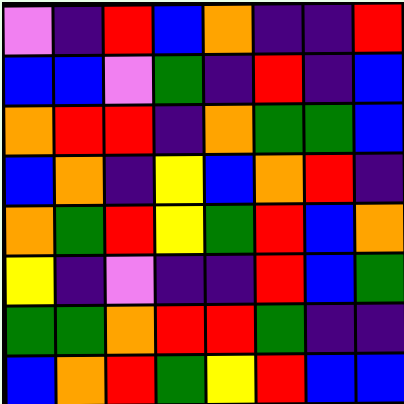[["violet", "indigo", "red", "blue", "orange", "indigo", "indigo", "red"], ["blue", "blue", "violet", "green", "indigo", "red", "indigo", "blue"], ["orange", "red", "red", "indigo", "orange", "green", "green", "blue"], ["blue", "orange", "indigo", "yellow", "blue", "orange", "red", "indigo"], ["orange", "green", "red", "yellow", "green", "red", "blue", "orange"], ["yellow", "indigo", "violet", "indigo", "indigo", "red", "blue", "green"], ["green", "green", "orange", "red", "red", "green", "indigo", "indigo"], ["blue", "orange", "red", "green", "yellow", "red", "blue", "blue"]]